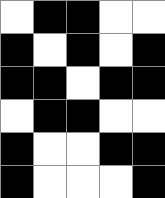[["white", "black", "black", "white", "white"], ["black", "white", "black", "white", "black"], ["black", "black", "white", "black", "black"], ["white", "black", "black", "white", "white"], ["black", "white", "white", "black", "black"], ["black", "white", "white", "white", "black"]]